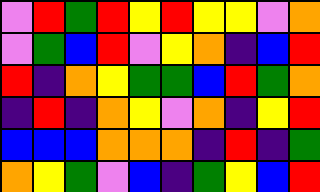[["violet", "red", "green", "red", "yellow", "red", "yellow", "yellow", "violet", "orange"], ["violet", "green", "blue", "red", "violet", "yellow", "orange", "indigo", "blue", "red"], ["red", "indigo", "orange", "yellow", "green", "green", "blue", "red", "green", "orange"], ["indigo", "red", "indigo", "orange", "yellow", "violet", "orange", "indigo", "yellow", "red"], ["blue", "blue", "blue", "orange", "orange", "orange", "indigo", "red", "indigo", "green"], ["orange", "yellow", "green", "violet", "blue", "indigo", "green", "yellow", "blue", "red"]]